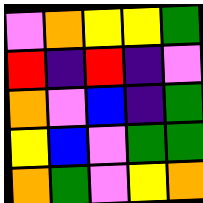[["violet", "orange", "yellow", "yellow", "green"], ["red", "indigo", "red", "indigo", "violet"], ["orange", "violet", "blue", "indigo", "green"], ["yellow", "blue", "violet", "green", "green"], ["orange", "green", "violet", "yellow", "orange"]]